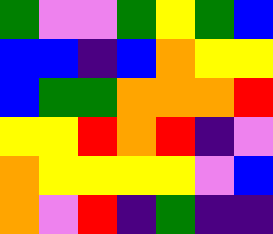[["green", "violet", "violet", "green", "yellow", "green", "blue"], ["blue", "blue", "indigo", "blue", "orange", "yellow", "yellow"], ["blue", "green", "green", "orange", "orange", "orange", "red"], ["yellow", "yellow", "red", "orange", "red", "indigo", "violet"], ["orange", "yellow", "yellow", "yellow", "yellow", "violet", "blue"], ["orange", "violet", "red", "indigo", "green", "indigo", "indigo"]]